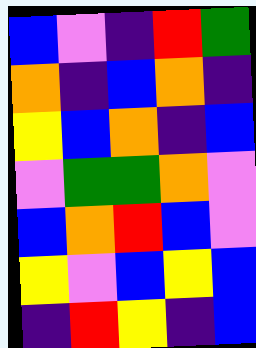[["blue", "violet", "indigo", "red", "green"], ["orange", "indigo", "blue", "orange", "indigo"], ["yellow", "blue", "orange", "indigo", "blue"], ["violet", "green", "green", "orange", "violet"], ["blue", "orange", "red", "blue", "violet"], ["yellow", "violet", "blue", "yellow", "blue"], ["indigo", "red", "yellow", "indigo", "blue"]]